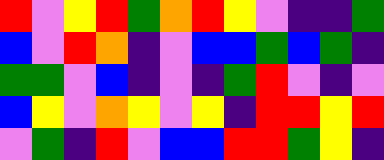[["red", "violet", "yellow", "red", "green", "orange", "red", "yellow", "violet", "indigo", "indigo", "green"], ["blue", "violet", "red", "orange", "indigo", "violet", "blue", "blue", "green", "blue", "green", "indigo"], ["green", "green", "violet", "blue", "indigo", "violet", "indigo", "green", "red", "violet", "indigo", "violet"], ["blue", "yellow", "violet", "orange", "yellow", "violet", "yellow", "indigo", "red", "red", "yellow", "red"], ["violet", "green", "indigo", "red", "violet", "blue", "blue", "red", "red", "green", "yellow", "indigo"]]